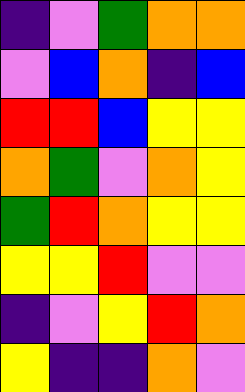[["indigo", "violet", "green", "orange", "orange"], ["violet", "blue", "orange", "indigo", "blue"], ["red", "red", "blue", "yellow", "yellow"], ["orange", "green", "violet", "orange", "yellow"], ["green", "red", "orange", "yellow", "yellow"], ["yellow", "yellow", "red", "violet", "violet"], ["indigo", "violet", "yellow", "red", "orange"], ["yellow", "indigo", "indigo", "orange", "violet"]]